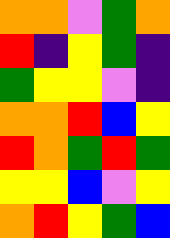[["orange", "orange", "violet", "green", "orange"], ["red", "indigo", "yellow", "green", "indigo"], ["green", "yellow", "yellow", "violet", "indigo"], ["orange", "orange", "red", "blue", "yellow"], ["red", "orange", "green", "red", "green"], ["yellow", "yellow", "blue", "violet", "yellow"], ["orange", "red", "yellow", "green", "blue"]]